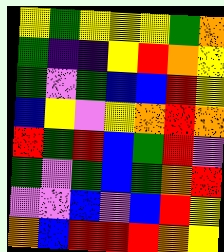[["yellow", "green", "yellow", "yellow", "yellow", "green", "orange"], ["green", "indigo", "indigo", "yellow", "red", "orange", "yellow"], ["green", "violet", "green", "blue", "blue", "red", "yellow"], ["blue", "yellow", "violet", "yellow", "orange", "red", "orange"], ["red", "green", "red", "blue", "green", "red", "violet"], ["green", "violet", "green", "blue", "green", "orange", "red"], ["violet", "violet", "blue", "violet", "blue", "red", "yellow"], ["orange", "blue", "red", "red", "red", "orange", "yellow"]]